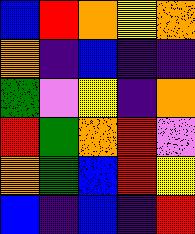[["blue", "red", "orange", "yellow", "orange"], ["orange", "indigo", "blue", "indigo", "indigo"], ["green", "violet", "yellow", "indigo", "orange"], ["red", "green", "orange", "red", "violet"], ["orange", "green", "blue", "red", "yellow"], ["blue", "indigo", "blue", "indigo", "red"]]